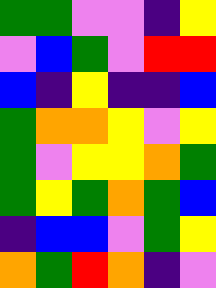[["green", "green", "violet", "violet", "indigo", "yellow"], ["violet", "blue", "green", "violet", "red", "red"], ["blue", "indigo", "yellow", "indigo", "indigo", "blue"], ["green", "orange", "orange", "yellow", "violet", "yellow"], ["green", "violet", "yellow", "yellow", "orange", "green"], ["green", "yellow", "green", "orange", "green", "blue"], ["indigo", "blue", "blue", "violet", "green", "yellow"], ["orange", "green", "red", "orange", "indigo", "violet"]]